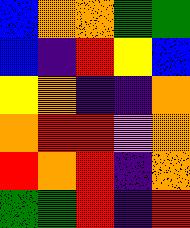[["blue", "orange", "orange", "green", "green"], ["blue", "indigo", "red", "yellow", "blue"], ["yellow", "orange", "indigo", "indigo", "orange"], ["orange", "red", "red", "violet", "orange"], ["red", "orange", "red", "indigo", "orange"], ["green", "green", "red", "indigo", "red"]]